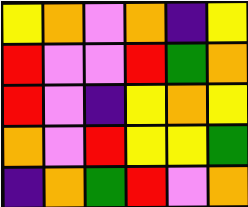[["yellow", "orange", "violet", "orange", "indigo", "yellow"], ["red", "violet", "violet", "red", "green", "orange"], ["red", "violet", "indigo", "yellow", "orange", "yellow"], ["orange", "violet", "red", "yellow", "yellow", "green"], ["indigo", "orange", "green", "red", "violet", "orange"]]